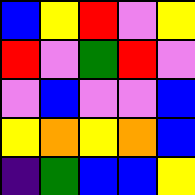[["blue", "yellow", "red", "violet", "yellow"], ["red", "violet", "green", "red", "violet"], ["violet", "blue", "violet", "violet", "blue"], ["yellow", "orange", "yellow", "orange", "blue"], ["indigo", "green", "blue", "blue", "yellow"]]